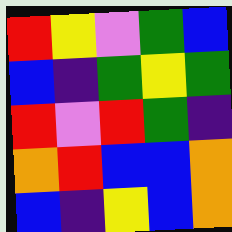[["red", "yellow", "violet", "green", "blue"], ["blue", "indigo", "green", "yellow", "green"], ["red", "violet", "red", "green", "indigo"], ["orange", "red", "blue", "blue", "orange"], ["blue", "indigo", "yellow", "blue", "orange"]]